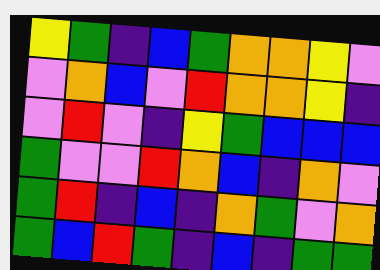[["yellow", "green", "indigo", "blue", "green", "orange", "orange", "yellow", "violet"], ["violet", "orange", "blue", "violet", "red", "orange", "orange", "yellow", "indigo"], ["violet", "red", "violet", "indigo", "yellow", "green", "blue", "blue", "blue"], ["green", "violet", "violet", "red", "orange", "blue", "indigo", "orange", "violet"], ["green", "red", "indigo", "blue", "indigo", "orange", "green", "violet", "orange"], ["green", "blue", "red", "green", "indigo", "blue", "indigo", "green", "green"]]